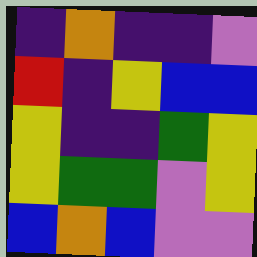[["indigo", "orange", "indigo", "indigo", "violet"], ["red", "indigo", "yellow", "blue", "blue"], ["yellow", "indigo", "indigo", "green", "yellow"], ["yellow", "green", "green", "violet", "yellow"], ["blue", "orange", "blue", "violet", "violet"]]